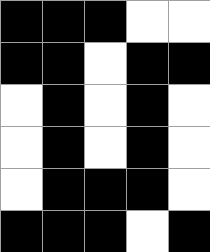[["black", "black", "black", "white", "white"], ["black", "black", "white", "black", "black"], ["white", "black", "white", "black", "white"], ["white", "black", "white", "black", "white"], ["white", "black", "black", "black", "white"], ["black", "black", "black", "white", "black"]]